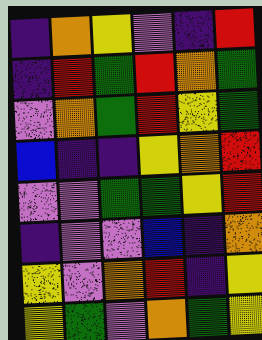[["indigo", "orange", "yellow", "violet", "indigo", "red"], ["indigo", "red", "green", "red", "orange", "green"], ["violet", "orange", "green", "red", "yellow", "green"], ["blue", "indigo", "indigo", "yellow", "orange", "red"], ["violet", "violet", "green", "green", "yellow", "red"], ["indigo", "violet", "violet", "blue", "indigo", "orange"], ["yellow", "violet", "orange", "red", "indigo", "yellow"], ["yellow", "green", "violet", "orange", "green", "yellow"]]